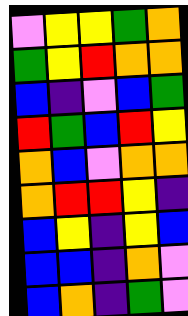[["violet", "yellow", "yellow", "green", "orange"], ["green", "yellow", "red", "orange", "orange"], ["blue", "indigo", "violet", "blue", "green"], ["red", "green", "blue", "red", "yellow"], ["orange", "blue", "violet", "orange", "orange"], ["orange", "red", "red", "yellow", "indigo"], ["blue", "yellow", "indigo", "yellow", "blue"], ["blue", "blue", "indigo", "orange", "violet"], ["blue", "orange", "indigo", "green", "violet"]]